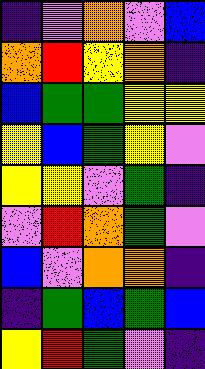[["indigo", "violet", "orange", "violet", "blue"], ["orange", "red", "yellow", "orange", "indigo"], ["blue", "green", "green", "yellow", "yellow"], ["yellow", "blue", "green", "yellow", "violet"], ["yellow", "yellow", "violet", "green", "indigo"], ["violet", "red", "orange", "green", "violet"], ["blue", "violet", "orange", "orange", "indigo"], ["indigo", "green", "blue", "green", "blue"], ["yellow", "red", "green", "violet", "indigo"]]